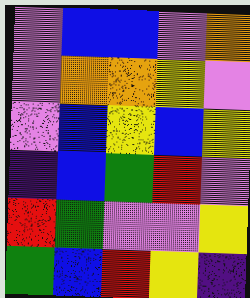[["violet", "blue", "blue", "violet", "orange"], ["violet", "orange", "orange", "yellow", "violet"], ["violet", "blue", "yellow", "blue", "yellow"], ["indigo", "blue", "green", "red", "violet"], ["red", "green", "violet", "violet", "yellow"], ["green", "blue", "red", "yellow", "indigo"]]